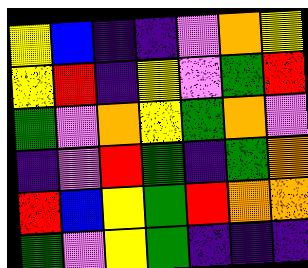[["yellow", "blue", "indigo", "indigo", "violet", "orange", "yellow"], ["yellow", "red", "indigo", "yellow", "violet", "green", "red"], ["green", "violet", "orange", "yellow", "green", "orange", "violet"], ["indigo", "violet", "red", "green", "indigo", "green", "orange"], ["red", "blue", "yellow", "green", "red", "orange", "orange"], ["green", "violet", "yellow", "green", "indigo", "indigo", "indigo"]]